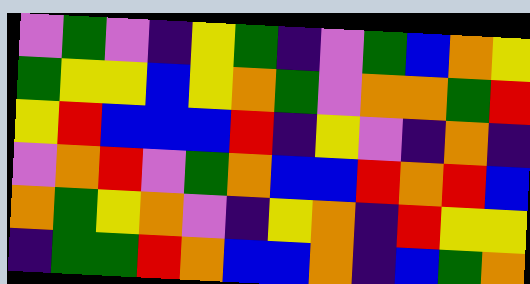[["violet", "green", "violet", "indigo", "yellow", "green", "indigo", "violet", "green", "blue", "orange", "yellow"], ["green", "yellow", "yellow", "blue", "yellow", "orange", "green", "violet", "orange", "orange", "green", "red"], ["yellow", "red", "blue", "blue", "blue", "red", "indigo", "yellow", "violet", "indigo", "orange", "indigo"], ["violet", "orange", "red", "violet", "green", "orange", "blue", "blue", "red", "orange", "red", "blue"], ["orange", "green", "yellow", "orange", "violet", "indigo", "yellow", "orange", "indigo", "red", "yellow", "yellow"], ["indigo", "green", "green", "red", "orange", "blue", "blue", "orange", "indigo", "blue", "green", "orange"]]